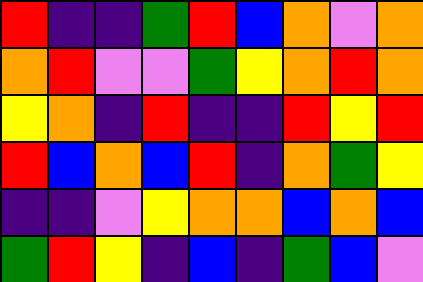[["red", "indigo", "indigo", "green", "red", "blue", "orange", "violet", "orange"], ["orange", "red", "violet", "violet", "green", "yellow", "orange", "red", "orange"], ["yellow", "orange", "indigo", "red", "indigo", "indigo", "red", "yellow", "red"], ["red", "blue", "orange", "blue", "red", "indigo", "orange", "green", "yellow"], ["indigo", "indigo", "violet", "yellow", "orange", "orange", "blue", "orange", "blue"], ["green", "red", "yellow", "indigo", "blue", "indigo", "green", "blue", "violet"]]